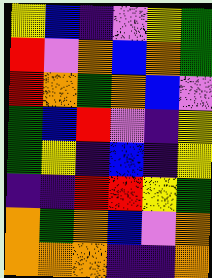[["yellow", "blue", "indigo", "violet", "yellow", "green"], ["red", "violet", "orange", "blue", "orange", "green"], ["red", "orange", "green", "orange", "blue", "violet"], ["green", "blue", "red", "violet", "indigo", "yellow"], ["green", "yellow", "indigo", "blue", "indigo", "yellow"], ["indigo", "indigo", "red", "red", "yellow", "green"], ["orange", "green", "orange", "blue", "violet", "orange"], ["orange", "orange", "orange", "indigo", "indigo", "orange"]]